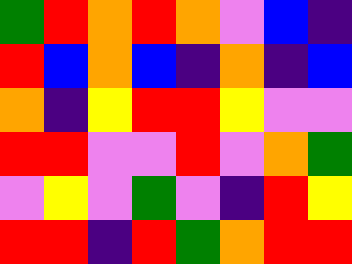[["green", "red", "orange", "red", "orange", "violet", "blue", "indigo"], ["red", "blue", "orange", "blue", "indigo", "orange", "indigo", "blue"], ["orange", "indigo", "yellow", "red", "red", "yellow", "violet", "violet"], ["red", "red", "violet", "violet", "red", "violet", "orange", "green"], ["violet", "yellow", "violet", "green", "violet", "indigo", "red", "yellow"], ["red", "red", "indigo", "red", "green", "orange", "red", "red"]]